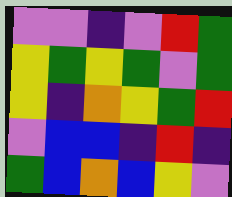[["violet", "violet", "indigo", "violet", "red", "green"], ["yellow", "green", "yellow", "green", "violet", "green"], ["yellow", "indigo", "orange", "yellow", "green", "red"], ["violet", "blue", "blue", "indigo", "red", "indigo"], ["green", "blue", "orange", "blue", "yellow", "violet"]]